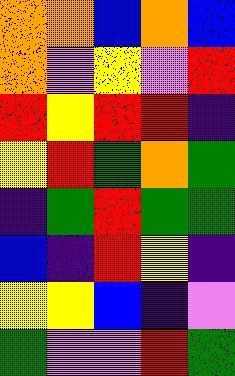[["orange", "orange", "blue", "orange", "blue"], ["orange", "violet", "yellow", "violet", "red"], ["red", "yellow", "red", "red", "indigo"], ["yellow", "red", "green", "orange", "green"], ["indigo", "green", "red", "green", "green"], ["blue", "indigo", "red", "yellow", "indigo"], ["yellow", "yellow", "blue", "indigo", "violet"], ["green", "violet", "violet", "red", "green"]]